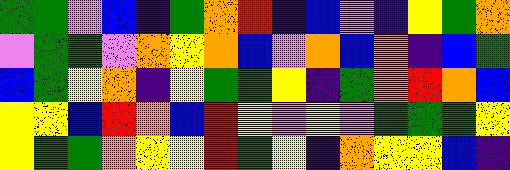[["green", "green", "violet", "blue", "indigo", "green", "orange", "red", "indigo", "blue", "violet", "indigo", "yellow", "green", "orange"], ["violet", "green", "green", "violet", "orange", "yellow", "orange", "blue", "violet", "orange", "blue", "orange", "indigo", "blue", "green"], ["blue", "green", "yellow", "orange", "indigo", "yellow", "green", "green", "yellow", "indigo", "green", "orange", "red", "orange", "blue"], ["yellow", "yellow", "blue", "red", "orange", "blue", "red", "yellow", "violet", "yellow", "violet", "green", "green", "green", "yellow"], ["yellow", "green", "green", "orange", "yellow", "yellow", "red", "green", "yellow", "indigo", "orange", "yellow", "yellow", "blue", "indigo"]]